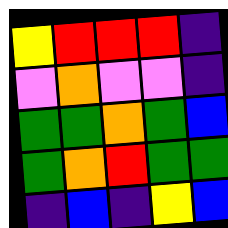[["yellow", "red", "red", "red", "indigo"], ["violet", "orange", "violet", "violet", "indigo"], ["green", "green", "orange", "green", "blue"], ["green", "orange", "red", "green", "green"], ["indigo", "blue", "indigo", "yellow", "blue"]]